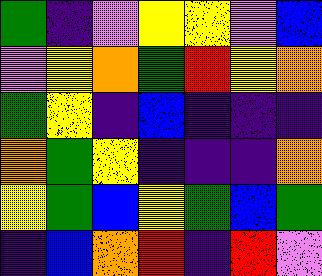[["green", "indigo", "violet", "yellow", "yellow", "violet", "blue"], ["violet", "yellow", "orange", "green", "red", "yellow", "orange"], ["green", "yellow", "indigo", "blue", "indigo", "indigo", "indigo"], ["orange", "green", "yellow", "indigo", "indigo", "indigo", "orange"], ["yellow", "green", "blue", "yellow", "green", "blue", "green"], ["indigo", "blue", "orange", "red", "indigo", "red", "violet"]]